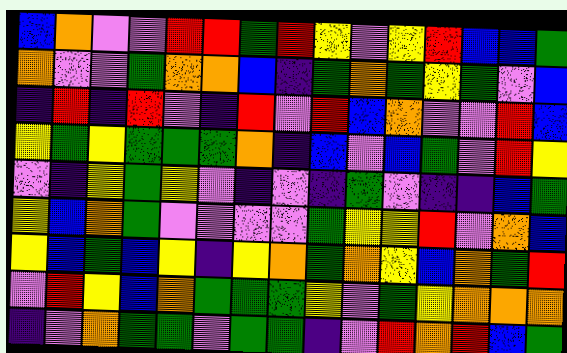[["blue", "orange", "violet", "violet", "red", "red", "green", "red", "yellow", "violet", "yellow", "red", "blue", "blue", "green"], ["orange", "violet", "violet", "green", "orange", "orange", "blue", "indigo", "green", "orange", "green", "yellow", "green", "violet", "blue"], ["indigo", "red", "indigo", "red", "violet", "indigo", "red", "violet", "red", "blue", "orange", "violet", "violet", "red", "blue"], ["yellow", "green", "yellow", "green", "green", "green", "orange", "indigo", "blue", "violet", "blue", "green", "violet", "red", "yellow"], ["violet", "indigo", "yellow", "green", "yellow", "violet", "indigo", "violet", "indigo", "green", "violet", "indigo", "indigo", "blue", "green"], ["yellow", "blue", "orange", "green", "violet", "violet", "violet", "violet", "green", "yellow", "yellow", "red", "violet", "orange", "blue"], ["yellow", "blue", "green", "blue", "yellow", "indigo", "yellow", "orange", "green", "orange", "yellow", "blue", "orange", "green", "red"], ["violet", "red", "yellow", "blue", "orange", "green", "green", "green", "yellow", "violet", "green", "yellow", "orange", "orange", "orange"], ["indigo", "violet", "orange", "green", "green", "violet", "green", "green", "indigo", "violet", "red", "orange", "red", "blue", "green"]]